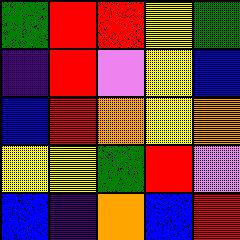[["green", "red", "red", "yellow", "green"], ["indigo", "red", "violet", "yellow", "blue"], ["blue", "red", "orange", "yellow", "orange"], ["yellow", "yellow", "green", "red", "violet"], ["blue", "indigo", "orange", "blue", "red"]]